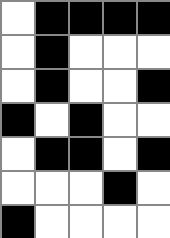[["white", "black", "black", "black", "black"], ["white", "black", "white", "white", "white"], ["white", "black", "white", "white", "black"], ["black", "white", "black", "white", "white"], ["white", "black", "black", "white", "black"], ["white", "white", "white", "black", "white"], ["black", "white", "white", "white", "white"]]